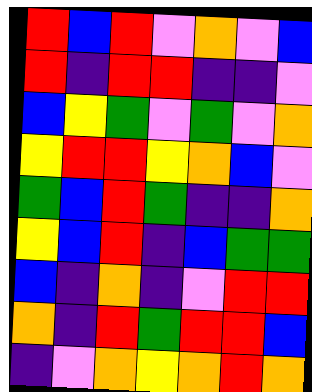[["red", "blue", "red", "violet", "orange", "violet", "blue"], ["red", "indigo", "red", "red", "indigo", "indigo", "violet"], ["blue", "yellow", "green", "violet", "green", "violet", "orange"], ["yellow", "red", "red", "yellow", "orange", "blue", "violet"], ["green", "blue", "red", "green", "indigo", "indigo", "orange"], ["yellow", "blue", "red", "indigo", "blue", "green", "green"], ["blue", "indigo", "orange", "indigo", "violet", "red", "red"], ["orange", "indigo", "red", "green", "red", "red", "blue"], ["indigo", "violet", "orange", "yellow", "orange", "red", "orange"]]